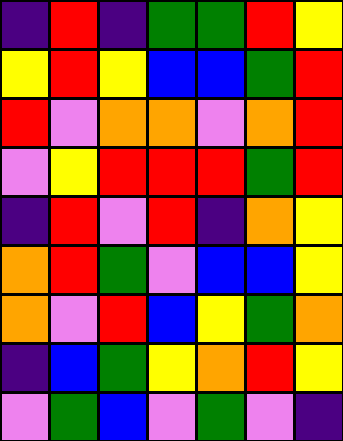[["indigo", "red", "indigo", "green", "green", "red", "yellow"], ["yellow", "red", "yellow", "blue", "blue", "green", "red"], ["red", "violet", "orange", "orange", "violet", "orange", "red"], ["violet", "yellow", "red", "red", "red", "green", "red"], ["indigo", "red", "violet", "red", "indigo", "orange", "yellow"], ["orange", "red", "green", "violet", "blue", "blue", "yellow"], ["orange", "violet", "red", "blue", "yellow", "green", "orange"], ["indigo", "blue", "green", "yellow", "orange", "red", "yellow"], ["violet", "green", "blue", "violet", "green", "violet", "indigo"]]